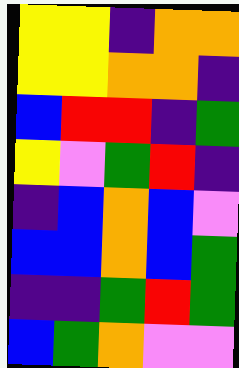[["yellow", "yellow", "indigo", "orange", "orange"], ["yellow", "yellow", "orange", "orange", "indigo"], ["blue", "red", "red", "indigo", "green"], ["yellow", "violet", "green", "red", "indigo"], ["indigo", "blue", "orange", "blue", "violet"], ["blue", "blue", "orange", "blue", "green"], ["indigo", "indigo", "green", "red", "green"], ["blue", "green", "orange", "violet", "violet"]]